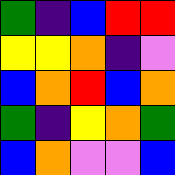[["green", "indigo", "blue", "red", "red"], ["yellow", "yellow", "orange", "indigo", "violet"], ["blue", "orange", "red", "blue", "orange"], ["green", "indigo", "yellow", "orange", "green"], ["blue", "orange", "violet", "violet", "blue"]]